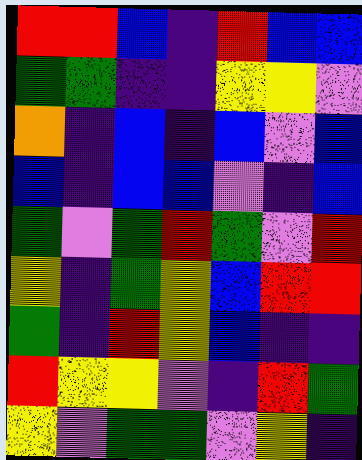[["red", "red", "blue", "indigo", "red", "blue", "blue"], ["green", "green", "indigo", "indigo", "yellow", "yellow", "violet"], ["orange", "indigo", "blue", "indigo", "blue", "violet", "blue"], ["blue", "indigo", "blue", "blue", "violet", "indigo", "blue"], ["green", "violet", "green", "red", "green", "violet", "red"], ["yellow", "indigo", "green", "yellow", "blue", "red", "red"], ["green", "indigo", "red", "yellow", "blue", "indigo", "indigo"], ["red", "yellow", "yellow", "violet", "indigo", "red", "green"], ["yellow", "violet", "green", "green", "violet", "yellow", "indigo"]]